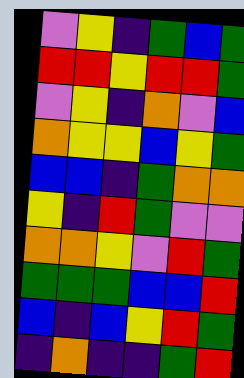[["violet", "yellow", "indigo", "green", "blue", "green"], ["red", "red", "yellow", "red", "red", "green"], ["violet", "yellow", "indigo", "orange", "violet", "blue"], ["orange", "yellow", "yellow", "blue", "yellow", "green"], ["blue", "blue", "indigo", "green", "orange", "orange"], ["yellow", "indigo", "red", "green", "violet", "violet"], ["orange", "orange", "yellow", "violet", "red", "green"], ["green", "green", "green", "blue", "blue", "red"], ["blue", "indigo", "blue", "yellow", "red", "green"], ["indigo", "orange", "indigo", "indigo", "green", "red"]]